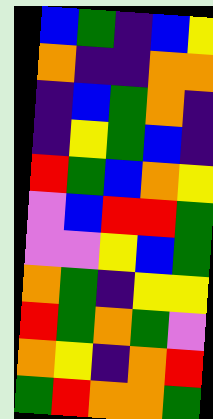[["blue", "green", "indigo", "blue", "yellow"], ["orange", "indigo", "indigo", "orange", "orange"], ["indigo", "blue", "green", "orange", "indigo"], ["indigo", "yellow", "green", "blue", "indigo"], ["red", "green", "blue", "orange", "yellow"], ["violet", "blue", "red", "red", "green"], ["violet", "violet", "yellow", "blue", "green"], ["orange", "green", "indigo", "yellow", "yellow"], ["red", "green", "orange", "green", "violet"], ["orange", "yellow", "indigo", "orange", "red"], ["green", "red", "orange", "orange", "green"]]